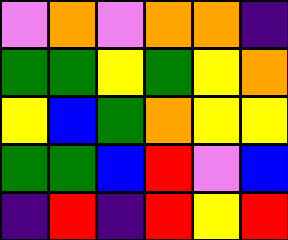[["violet", "orange", "violet", "orange", "orange", "indigo"], ["green", "green", "yellow", "green", "yellow", "orange"], ["yellow", "blue", "green", "orange", "yellow", "yellow"], ["green", "green", "blue", "red", "violet", "blue"], ["indigo", "red", "indigo", "red", "yellow", "red"]]